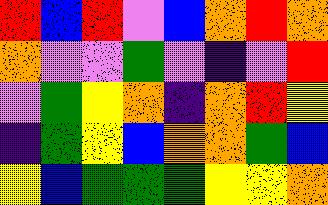[["red", "blue", "red", "violet", "blue", "orange", "red", "orange"], ["orange", "violet", "violet", "green", "violet", "indigo", "violet", "red"], ["violet", "green", "yellow", "orange", "indigo", "orange", "red", "yellow"], ["indigo", "green", "yellow", "blue", "orange", "orange", "green", "blue"], ["yellow", "blue", "green", "green", "green", "yellow", "yellow", "orange"]]